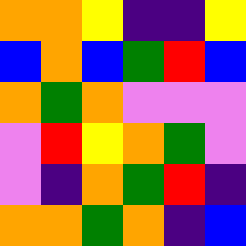[["orange", "orange", "yellow", "indigo", "indigo", "yellow"], ["blue", "orange", "blue", "green", "red", "blue"], ["orange", "green", "orange", "violet", "violet", "violet"], ["violet", "red", "yellow", "orange", "green", "violet"], ["violet", "indigo", "orange", "green", "red", "indigo"], ["orange", "orange", "green", "orange", "indigo", "blue"]]